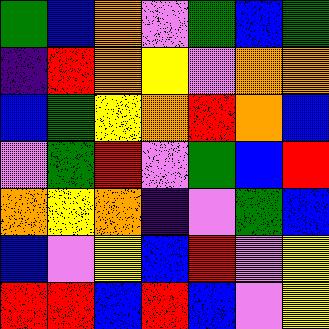[["green", "blue", "orange", "violet", "green", "blue", "green"], ["indigo", "red", "orange", "yellow", "violet", "orange", "orange"], ["blue", "green", "yellow", "orange", "red", "orange", "blue"], ["violet", "green", "red", "violet", "green", "blue", "red"], ["orange", "yellow", "orange", "indigo", "violet", "green", "blue"], ["blue", "violet", "yellow", "blue", "red", "violet", "yellow"], ["red", "red", "blue", "red", "blue", "violet", "yellow"]]